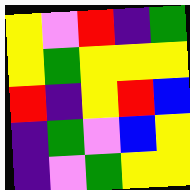[["yellow", "violet", "red", "indigo", "green"], ["yellow", "green", "yellow", "yellow", "yellow"], ["red", "indigo", "yellow", "red", "blue"], ["indigo", "green", "violet", "blue", "yellow"], ["indigo", "violet", "green", "yellow", "yellow"]]